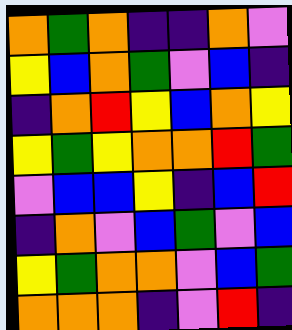[["orange", "green", "orange", "indigo", "indigo", "orange", "violet"], ["yellow", "blue", "orange", "green", "violet", "blue", "indigo"], ["indigo", "orange", "red", "yellow", "blue", "orange", "yellow"], ["yellow", "green", "yellow", "orange", "orange", "red", "green"], ["violet", "blue", "blue", "yellow", "indigo", "blue", "red"], ["indigo", "orange", "violet", "blue", "green", "violet", "blue"], ["yellow", "green", "orange", "orange", "violet", "blue", "green"], ["orange", "orange", "orange", "indigo", "violet", "red", "indigo"]]